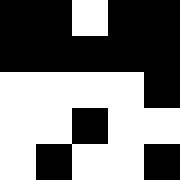[["black", "black", "white", "black", "black"], ["black", "black", "black", "black", "black"], ["white", "white", "white", "white", "black"], ["white", "white", "black", "white", "white"], ["white", "black", "white", "white", "black"]]